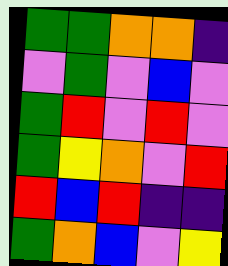[["green", "green", "orange", "orange", "indigo"], ["violet", "green", "violet", "blue", "violet"], ["green", "red", "violet", "red", "violet"], ["green", "yellow", "orange", "violet", "red"], ["red", "blue", "red", "indigo", "indigo"], ["green", "orange", "blue", "violet", "yellow"]]